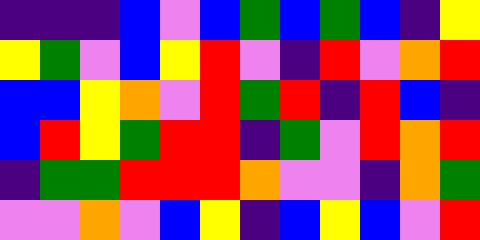[["indigo", "indigo", "indigo", "blue", "violet", "blue", "green", "blue", "green", "blue", "indigo", "yellow"], ["yellow", "green", "violet", "blue", "yellow", "red", "violet", "indigo", "red", "violet", "orange", "red"], ["blue", "blue", "yellow", "orange", "violet", "red", "green", "red", "indigo", "red", "blue", "indigo"], ["blue", "red", "yellow", "green", "red", "red", "indigo", "green", "violet", "red", "orange", "red"], ["indigo", "green", "green", "red", "red", "red", "orange", "violet", "violet", "indigo", "orange", "green"], ["violet", "violet", "orange", "violet", "blue", "yellow", "indigo", "blue", "yellow", "blue", "violet", "red"]]